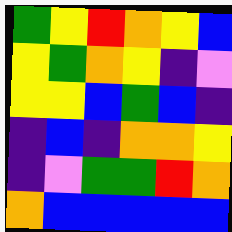[["green", "yellow", "red", "orange", "yellow", "blue"], ["yellow", "green", "orange", "yellow", "indigo", "violet"], ["yellow", "yellow", "blue", "green", "blue", "indigo"], ["indigo", "blue", "indigo", "orange", "orange", "yellow"], ["indigo", "violet", "green", "green", "red", "orange"], ["orange", "blue", "blue", "blue", "blue", "blue"]]